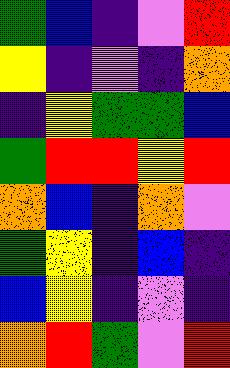[["green", "blue", "indigo", "violet", "red"], ["yellow", "indigo", "violet", "indigo", "orange"], ["indigo", "yellow", "green", "green", "blue"], ["green", "red", "red", "yellow", "red"], ["orange", "blue", "indigo", "orange", "violet"], ["green", "yellow", "indigo", "blue", "indigo"], ["blue", "yellow", "indigo", "violet", "indigo"], ["orange", "red", "green", "violet", "red"]]